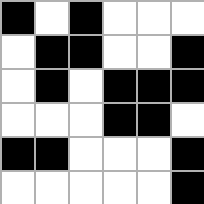[["black", "white", "black", "white", "white", "white"], ["white", "black", "black", "white", "white", "black"], ["white", "black", "white", "black", "black", "black"], ["white", "white", "white", "black", "black", "white"], ["black", "black", "white", "white", "white", "black"], ["white", "white", "white", "white", "white", "black"]]